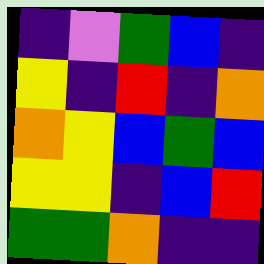[["indigo", "violet", "green", "blue", "indigo"], ["yellow", "indigo", "red", "indigo", "orange"], ["orange", "yellow", "blue", "green", "blue"], ["yellow", "yellow", "indigo", "blue", "red"], ["green", "green", "orange", "indigo", "indigo"]]